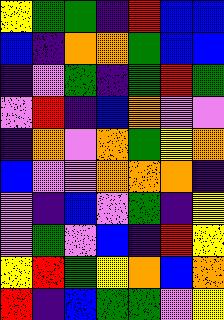[["yellow", "green", "green", "indigo", "red", "blue", "blue"], ["blue", "indigo", "orange", "orange", "green", "blue", "blue"], ["indigo", "violet", "green", "indigo", "green", "red", "green"], ["violet", "red", "indigo", "blue", "orange", "violet", "violet"], ["indigo", "orange", "violet", "orange", "green", "yellow", "orange"], ["blue", "violet", "violet", "orange", "orange", "orange", "indigo"], ["violet", "indigo", "blue", "violet", "green", "indigo", "yellow"], ["violet", "green", "violet", "blue", "indigo", "red", "yellow"], ["yellow", "red", "green", "yellow", "orange", "blue", "orange"], ["red", "indigo", "blue", "green", "green", "violet", "yellow"]]